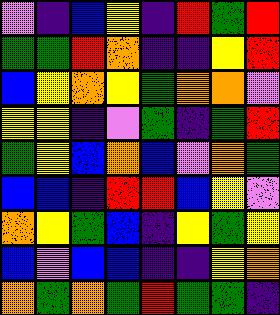[["violet", "indigo", "blue", "yellow", "indigo", "red", "green", "red"], ["green", "green", "red", "orange", "indigo", "indigo", "yellow", "red"], ["blue", "yellow", "orange", "yellow", "green", "orange", "orange", "violet"], ["yellow", "yellow", "indigo", "violet", "green", "indigo", "green", "red"], ["green", "yellow", "blue", "orange", "blue", "violet", "orange", "green"], ["blue", "blue", "indigo", "red", "red", "blue", "yellow", "violet"], ["orange", "yellow", "green", "blue", "indigo", "yellow", "green", "yellow"], ["blue", "violet", "blue", "blue", "indigo", "indigo", "yellow", "orange"], ["orange", "green", "orange", "green", "red", "green", "green", "indigo"]]